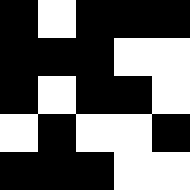[["black", "white", "black", "black", "black"], ["black", "black", "black", "white", "white"], ["black", "white", "black", "black", "white"], ["white", "black", "white", "white", "black"], ["black", "black", "black", "white", "white"]]